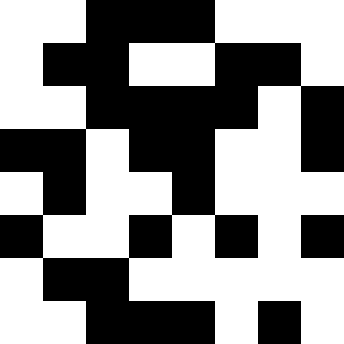[["white", "white", "black", "black", "black", "white", "white", "white"], ["white", "black", "black", "white", "white", "black", "black", "white"], ["white", "white", "black", "black", "black", "black", "white", "black"], ["black", "black", "white", "black", "black", "white", "white", "black"], ["white", "black", "white", "white", "black", "white", "white", "white"], ["black", "white", "white", "black", "white", "black", "white", "black"], ["white", "black", "black", "white", "white", "white", "white", "white"], ["white", "white", "black", "black", "black", "white", "black", "white"]]